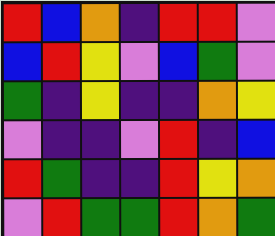[["red", "blue", "orange", "indigo", "red", "red", "violet"], ["blue", "red", "yellow", "violet", "blue", "green", "violet"], ["green", "indigo", "yellow", "indigo", "indigo", "orange", "yellow"], ["violet", "indigo", "indigo", "violet", "red", "indigo", "blue"], ["red", "green", "indigo", "indigo", "red", "yellow", "orange"], ["violet", "red", "green", "green", "red", "orange", "green"]]